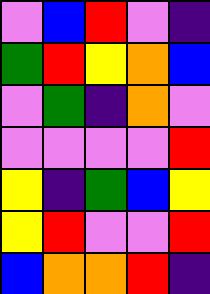[["violet", "blue", "red", "violet", "indigo"], ["green", "red", "yellow", "orange", "blue"], ["violet", "green", "indigo", "orange", "violet"], ["violet", "violet", "violet", "violet", "red"], ["yellow", "indigo", "green", "blue", "yellow"], ["yellow", "red", "violet", "violet", "red"], ["blue", "orange", "orange", "red", "indigo"]]